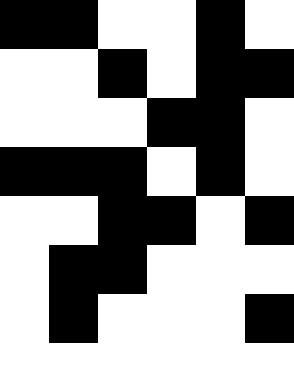[["black", "black", "white", "white", "black", "white"], ["white", "white", "black", "white", "black", "black"], ["white", "white", "white", "black", "black", "white"], ["black", "black", "black", "white", "black", "white"], ["white", "white", "black", "black", "white", "black"], ["white", "black", "black", "white", "white", "white"], ["white", "black", "white", "white", "white", "black"], ["white", "white", "white", "white", "white", "white"]]